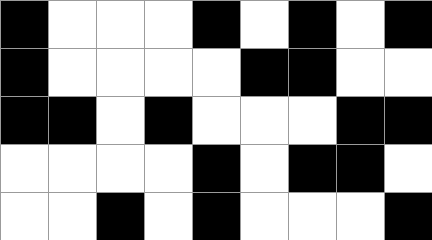[["black", "white", "white", "white", "black", "white", "black", "white", "black"], ["black", "white", "white", "white", "white", "black", "black", "white", "white"], ["black", "black", "white", "black", "white", "white", "white", "black", "black"], ["white", "white", "white", "white", "black", "white", "black", "black", "white"], ["white", "white", "black", "white", "black", "white", "white", "white", "black"]]